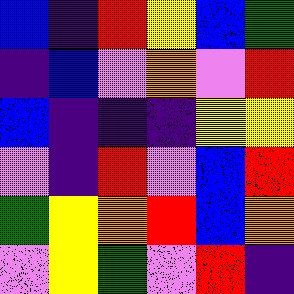[["blue", "indigo", "red", "yellow", "blue", "green"], ["indigo", "blue", "violet", "orange", "violet", "red"], ["blue", "indigo", "indigo", "indigo", "yellow", "yellow"], ["violet", "indigo", "red", "violet", "blue", "red"], ["green", "yellow", "orange", "red", "blue", "orange"], ["violet", "yellow", "green", "violet", "red", "indigo"]]